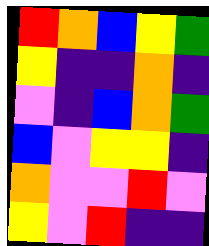[["red", "orange", "blue", "yellow", "green"], ["yellow", "indigo", "indigo", "orange", "indigo"], ["violet", "indigo", "blue", "orange", "green"], ["blue", "violet", "yellow", "yellow", "indigo"], ["orange", "violet", "violet", "red", "violet"], ["yellow", "violet", "red", "indigo", "indigo"]]